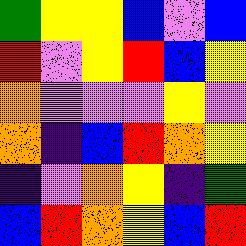[["green", "yellow", "yellow", "blue", "violet", "blue"], ["red", "violet", "yellow", "red", "blue", "yellow"], ["orange", "violet", "violet", "violet", "yellow", "violet"], ["orange", "indigo", "blue", "red", "orange", "yellow"], ["indigo", "violet", "orange", "yellow", "indigo", "green"], ["blue", "red", "orange", "yellow", "blue", "red"]]